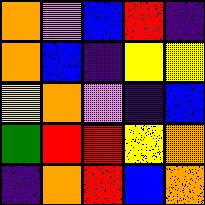[["orange", "violet", "blue", "red", "indigo"], ["orange", "blue", "indigo", "yellow", "yellow"], ["yellow", "orange", "violet", "indigo", "blue"], ["green", "red", "red", "yellow", "orange"], ["indigo", "orange", "red", "blue", "orange"]]